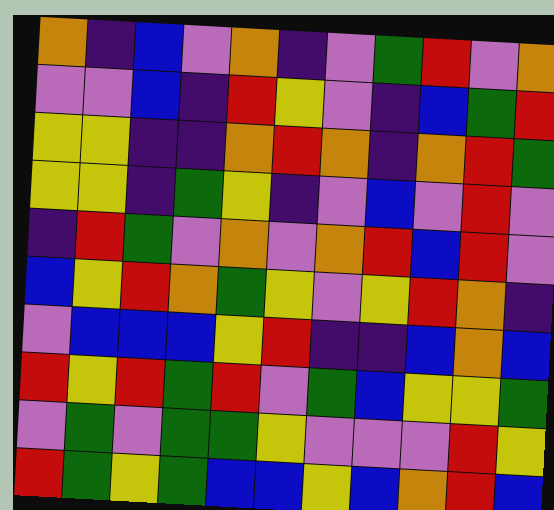[["orange", "indigo", "blue", "violet", "orange", "indigo", "violet", "green", "red", "violet", "orange"], ["violet", "violet", "blue", "indigo", "red", "yellow", "violet", "indigo", "blue", "green", "red"], ["yellow", "yellow", "indigo", "indigo", "orange", "red", "orange", "indigo", "orange", "red", "green"], ["yellow", "yellow", "indigo", "green", "yellow", "indigo", "violet", "blue", "violet", "red", "violet"], ["indigo", "red", "green", "violet", "orange", "violet", "orange", "red", "blue", "red", "violet"], ["blue", "yellow", "red", "orange", "green", "yellow", "violet", "yellow", "red", "orange", "indigo"], ["violet", "blue", "blue", "blue", "yellow", "red", "indigo", "indigo", "blue", "orange", "blue"], ["red", "yellow", "red", "green", "red", "violet", "green", "blue", "yellow", "yellow", "green"], ["violet", "green", "violet", "green", "green", "yellow", "violet", "violet", "violet", "red", "yellow"], ["red", "green", "yellow", "green", "blue", "blue", "yellow", "blue", "orange", "red", "blue"]]